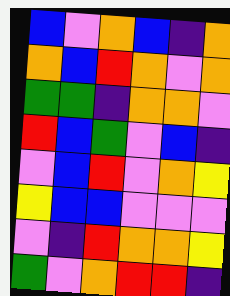[["blue", "violet", "orange", "blue", "indigo", "orange"], ["orange", "blue", "red", "orange", "violet", "orange"], ["green", "green", "indigo", "orange", "orange", "violet"], ["red", "blue", "green", "violet", "blue", "indigo"], ["violet", "blue", "red", "violet", "orange", "yellow"], ["yellow", "blue", "blue", "violet", "violet", "violet"], ["violet", "indigo", "red", "orange", "orange", "yellow"], ["green", "violet", "orange", "red", "red", "indigo"]]